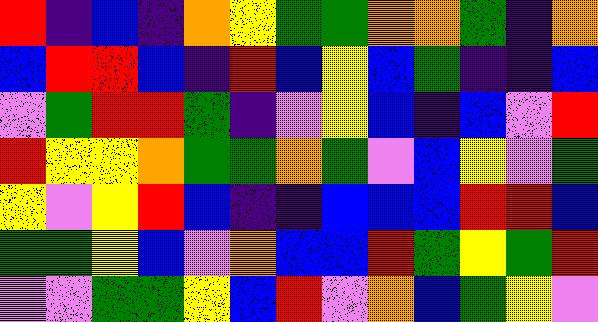[["red", "indigo", "blue", "indigo", "orange", "yellow", "green", "green", "orange", "orange", "green", "indigo", "orange"], ["blue", "red", "red", "blue", "indigo", "red", "blue", "yellow", "blue", "green", "indigo", "indigo", "blue"], ["violet", "green", "red", "red", "green", "indigo", "violet", "yellow", "blue", "indigo", "blue", "violet", "red"], ["red", "yellow", "yellow", "orange", "green", "green", "orange", "green", "violet", "blue", "yellow", "violet", "green"], ["yellow", "violet", "yellow", "red", "blue", "indigo", "indigo", "blue", "blue", "blue", "red", "red", "blue"], ["green", "green", "yellow", "blue", "violet", "orange", "blue", "blue", "red", "green", "yellow", "green", "red"], ["violet", "violet", "green", "green", "yellow", "blue", "red", "violet", "orange", "blue", "green", "yellow", "violet"]]